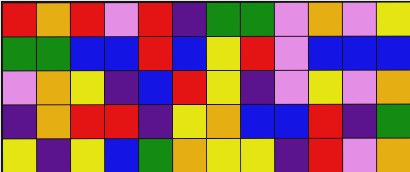[["red", "orange", "red", "violet", "red", "indigo", "green", "green", "violet", "orange", "violet", "yellow"], ["green", "green", "blue", "blue", "red", "blue", "yellow", "red", "violet", "blue", "blue", "blue"], ["violet", "orange", "yellow", "indigo", "blue", "red", "yellow", "indigo", "violet", "yellow", "violet", "orange"], ["indigo", "orange", "red", "red", "indigo", "yellow", "orange", "blue", "blue", "red", "indigo", "green"], ["yellow", "indigo", "yellow", "blue", "green", "orange", "yellow", "yellow", "indigo", "red", "violet", "orange"]]